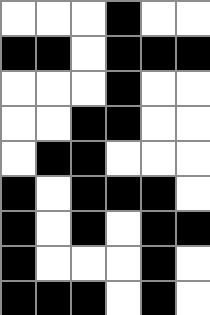[["white", "white", "white", "black", "white", "white"], ["black", "black", "white", "black", "black", "black"], ["white", "white", "white", "black", "white", "white"], ["white", "white", "black", "black", "white", "white"], ["white", "black", "black", "white", "white", "white"], ["black", "white", "black", "black", "black", "white"], ["black", "white", "black", "white", "black", "black"], ["black", "white", "white", "white", "black", "white"], ["black", "black", "black", "white", "black", "white"]]